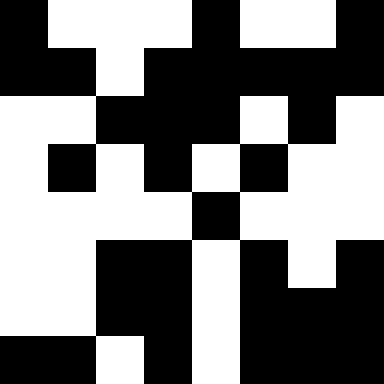[["black", "white", "white", "white", "black", "white", "white", "black"], ["black", "black", "white", "black", "black", "black", "black", "black"], ["white", "white", "black", "black", "black", "white", "black", "white"], ["white", "black", "white", "black", "white", "black", "white", "white"], ["white", "white", "white", "white", "black", "white", "white", "white"], ["white", "white", "black", "black", "white", "black", "white", "black"], ["white", "white", "black", "black", "white", "black", "black", "black"], ["black", "black", "white", "black", "white", "black", "black", "black"]]